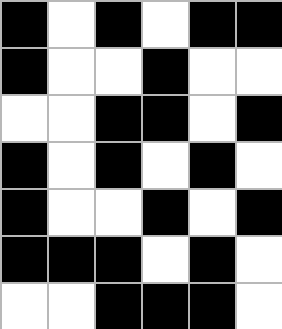[["black", "white", "black", "white", "black", "black"], ["black", "white", "white", "black", "white", "white"], ["white", "white", "black", "black", "white", "black"], ["black", "white", "black", "white", "black", "white"], ["black", "white", "white", "black", "white", "black"], ["black", "black", "black", "white", "black", "white"], ["white", "white", "black", "black", "black", "white"]]